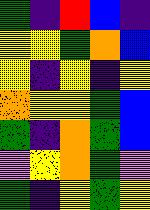[["green", "indigo", "red", "blue", "indigo"], ["yellow", "yellow", "green", "orange", "blue"], ["yellow", "indigo", "yellow", "indigo", "yellow"], ["orange", "yellow", "yellow", "green", "blue"], ["green", "indigo", "orange", "green", "blue"], ["violet", "yellow", "orange", "green", "violet"], ["green", "indigo", "yellow", "green", "yellow"]]